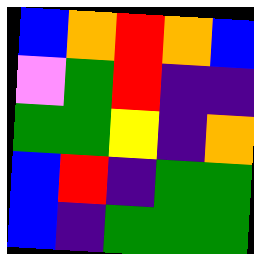[["blue", "orange", "red", "orange", "blue"], ["violet", "green", "red", "indigo", "indigo"], ["green", "green", "yellow", "indigo", "orange"], ["blue", "red", "indigo", "green", "green"], ["blue", "indigo", "green", "green", "green"]]